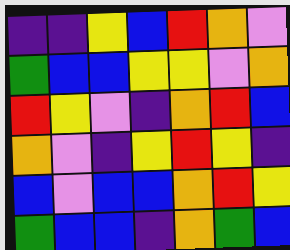[["indigo", "indigo", "yellow", "blue", "red", "orange", "violet"], ["green", "blue", "blue", "yellow", "yellow", "violet", "orange"], ["red", "yellow", "violet", "indigo", "orange", "red", "blue"], ["orange", "violet", "indigo", "yellow", "red", "yellow", "indigo"], ["blue", "violet", "blue", "blue", "orange", "red", "yellow"], ["green", "blue", "blue", "indigo", "orange", "green", "blue"]]